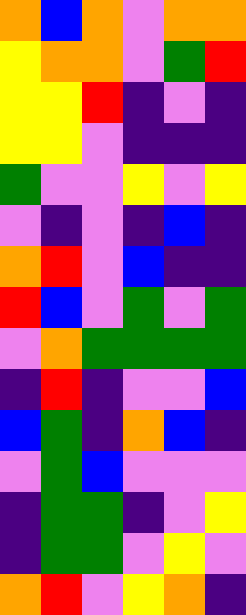[["orange", "blue", "orange", "violet", "orange", "orange"], ["yellow", "orange", "orange", "violet", "green", "red"], ["yellow", "yellow", "red", "indigo", "violet", "indigo"], ["yellow", "yellow", "violet", "indigo", "indigo", "indigo"], ["green", "violet", "violet", "yellow", "violet", "yellow"], ["violet", "indigo", "violet", "indigo", "blue", "indigo"], ["orange", "red", "violet", "blue", "indigo", "indigo"], ["red", "blue", "violet", "green", "violet", "green"], ["violet", "orange", "green", "green", "green", "green"], ["indigo", "red", "indigo", "violet", "violet", "blue"], ["blue", "green", "indigo", "orange", "blue", "indigo"], ["violet", "green", "blue", "violet", "violet", "violet"], ["indigo", "green", "green", "indigo", "violet", "yellow"], ["indigo", "green", "green", "violet", "yellow", "violet"], ["orange", "red", "violet", "yellow", "orange", "indigo"]]